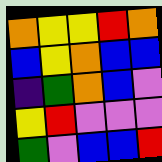[["orange", "yellow", "yellow", "red", "orange"], ["blue", "yellow", "orange", "blue", "blue"], ["indigo", "green", "orange", "blue", "violet"], ["yellow", "red", "violet", "violet", "violet"], ["green", "violet", "blue", "blue", "red"]]